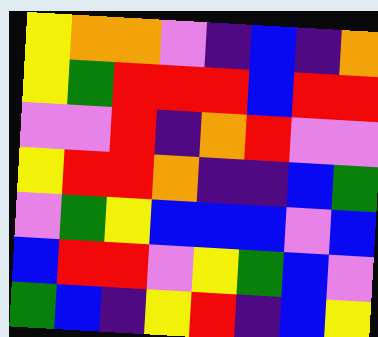[["yellow", "orange", "orange", "violet", "indigo", "blue", "indigo", "orange"], ["yellow", "green", "red", "red", "red", "blue", "red", "red"], ["violet", "violet", "red", "indigo", "orange", "red", "violet", "violet"], ["yellow", "red", "red", "orange", "indigo", "indigo", "blue", "green"], ["violet", "green", "yellow", "blue", "blue", "blue", "violet", "blue"], ["blue", "red", "red", "violet", "yellow", "green", "blue", "violet"], ["green", "blue", "indigo", "yellow", "red", "indigo", "blue", "yellow"]]